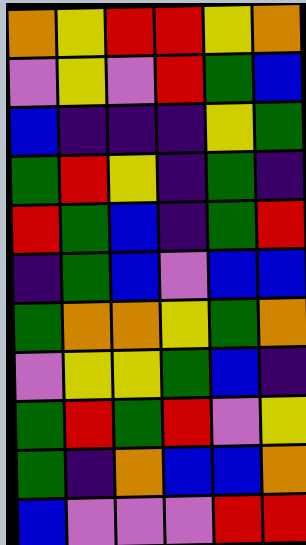[["orange", "yellow", "red", "red", "yellow", "orange"], ["violet", "yellow", "violet", "red", "green", "blue"], ["blue", "indigo", "indigo", "indigo", "yellow", "green"], ["green", "red", "yellow", "indigo", "green", "indigo"], ["red", "green", "blue", "indigo", "green", "red"], ["indigo", "green", "blue", "violet", "blue", "blue"], ["green", "orange", "orange", "yellow", "green", "orange"], ["violet", "yellow", "yellow", "green", "blue", "indigo"], ["green", "red", "green", "red", "violet", "yellow"], ["green", "indigo", "orange", "blue", "blue", "orange"], ["blue", "violet", "violet", "violet", "red", "red"]]